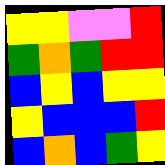[["yellow", "yellow", "violet", "violet", "red"], ["green", "orange", "green", "red", "red"], ["blue", "yellow", "blue", "yellow", "yellow"], ["yellow", "blue", "blue", "blue", "red"], ["blue", "orange", "blue", "green", "yellow"]]